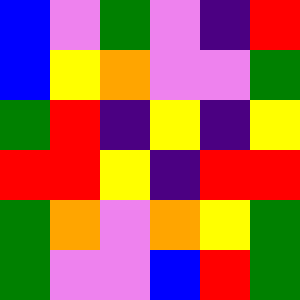[["blue", "violet", "green", "violet", "indigo", "red"], ["blue", "yellow", "orange", "violet", "violet", "green"], ["green", "red", "indigo", "yellow", "indigo", "yellow"], ["red", "red", "yellow", "indigo", "red", "red"], ["green", "orange", "violet", "orange", "yellow", "green"], ["green", "violet", "violet", "blue", "red", "green"]]